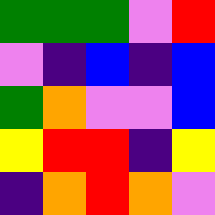[["green", "green", "green", "violet", "red"], ["violet", "indigo", "blue", "indigo", "blue"], ["green", "orange", "violet", "violet", "blue"], ["yellow", "red", "red", "indigo", "yellow"], ["indigo", "orange", "red", "orange", "violet"]]